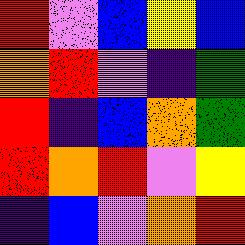[["red", "violet", "blue", "yellow", "blue"], ["orange", "red", "violet", "indigo", "green"], ["red", "indigo", "blue", "orange", "green"], ["red", "orange", "red", "violet", "yellow"], ["indigo", "blue", "violet", "orange", "red"]]